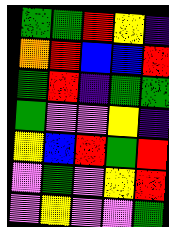[["green", "green", "red", "yellow", "indigo"], ["orange", "red", "blue", "blue", "red"], ["green", "red", "indigo", "green", "green"], ["green", "violet", "violet", "yellow", "indigo"], ["yellow", "blue", "red", "green", "red"], ["violet", "green", "violet", "yellow", "red"], ["violet", "yellow", "violet", "violet", "green"]]